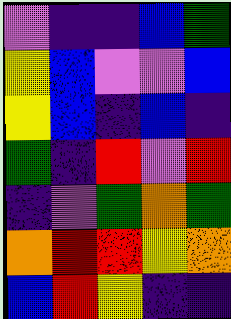[["violet", "indigo", "indigo", "blue", "green"], ["yellow", "blue", "violet", "violet", "blue"], ["yellow", "blue", "indigo", "blue", "indigo"], ["green", "indigo", "red", "violet", "red"], ["indigo", "violet", "green", "orange", "green"], ["orange", "red", "red", "yellow", "orange"], ["blue", "red", "yellow", "indigo", "indigo"]]